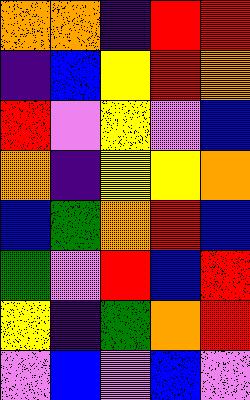[["orange", "orange", "indigo", "red", "red"], ["indigo", "blue", "yellow", "red", "orange"], ["red", "violet", "yellow", "violet", "blue"], ["orange", "indigo", "yellow", "yellow", "orange"], ["blue", "green", "orange", "red", "blue"], ["green", "violet", "red", "blue", "red"], ["yellow", "indigo", "green", "orange", "red"], ["violet", "blue", "violet", "blue", "violet"]]